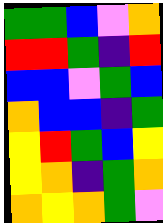[["green", "green", "blue", "violet", "orange"], ["red", "red", "green", "indigo", "red"], ["blue", "blue", "violet", "green", "blue"], ["orange", "blue", "blue", "indigo", "green"], ["yellow", "red", "green", "blue", "yellow"], ["yellow", "orange", "indigo", "green", "orange"], ["orange", "yellow", "orange", "green", "violet"]]